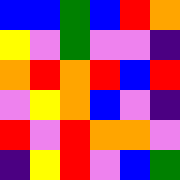[["blue", "blue", "green", "blue", "red", "orange"], ["yellow", "violet", "green", "violet", "violet", "indigo"], ["orange", "red", "orange", "red", "blue", "red"], ["violet", "yellow", "orange", "blue", "violet", "indigo"], ["red", "violet", "red", "orange", "orange", "violet"], ["indigo", "yellow", "red", "violet", "blue", "green"]]